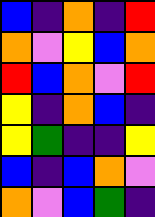[["blue", "indigo", "orange", "indigo", "red"], ["orange", "violet", "yellow", "blue", "orange"], ["red", "blue", "orange", "violet", "red"], ["yellow", "indigo", "orange", "blue", "indigo"], ["yellow", "green", "indigo", "indigo", "yellow"], ["blue", "indigo", "blue", "orange", "violet"], ["orange", "violet", "blue", "green", "indigo"]]